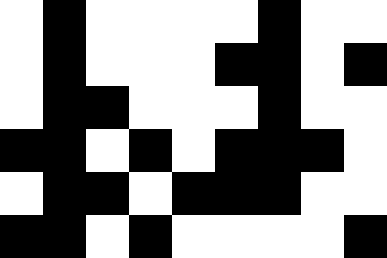[["white", "black", "white", "white", "white", "white", "black", "white", "white"], ["white", "black", "white", "white", "white", "black", "black", "white", "black"], ["white", "black", "black", "white", "white", "white", "black", "white", "white"], ["black", "black", "white", "black", "white", "black", "black", "black", "white"], ["white", "black", "black", "white", "black", "black", "black", "white", "white"], ["black", "black", "white", "black", "white", "white", "white", "white", "black"]]